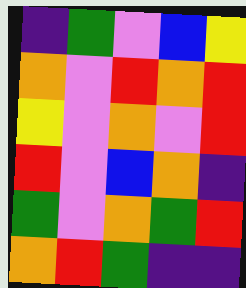[["indigo", "green", "violet", "blue", "yellow"], ["orange", "violet", "red", "orange", "red"], ["yellow", "violet", "orange", "violet", "red"], ["red", "violet", "blue", "orange", "indigo"], ["green", "violet", "orange", "green", "red"], ["orange", "red", "green", "indigo", "indigo"]]